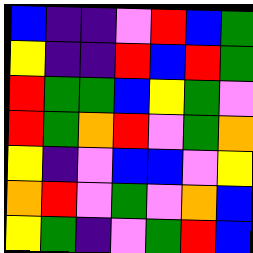[["blue", "indigo", "indigo", "violet", "red", "blue", "green"], ["yellow", "indigo", "indigo", "red", "blue", "red", "green"], ["red", "green", "green", "blue", "yellow", "green", "violet"], ["red", "green", "orange", "red", "violet", "green", "orange"], ["yellow", "indigo", "violet", "blue", "blue", "violet", "yellow"], ["orange", "red", "violet", "green", "violet", "orange", "blue"], ["yellow", "green", "indigo", "violet", "green", "red", "blue"]]